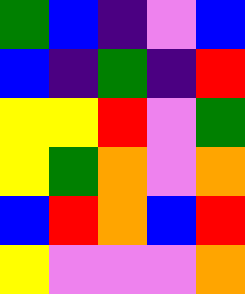[["green", "blue", "indigo", "violet", "blue"], ["blue", "indigo", "green", "indigo", "red"], ["yellow", "yellow", "red", "violet", "green"], ["yellow", "green", "orange", "violet", "orange"], ["blue", "red", "orange", "blue", "red"], ["yellow", "violet", "violet", "violet", "orange"]]